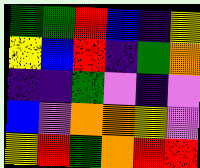[["green", "green", "red", "blue", "indigo", "yellow"], ["yellow", "blue", "red", "indigo", "green", "orange"], ["indigo", "indigo", "green", "violet", "indigo", "violet"], ["blue", "violet", "orange", "orange", "yellow", "violet"], ["yellow", "red", "green", "orange", "red", "red"]]